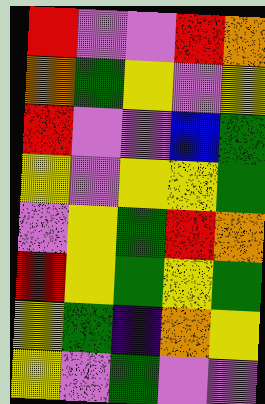[["red", "violet", "violet", "red", "orange"], ["orange", "green", "yellow", "violet", "yellow"], ["red", "violet", "violet", "blue", "green"], ["yellow", "violet", "yellow", "yellow", "green"], ["violet", "yellow", "green", "red", "orange"], ["red", "yellow", "green", "yellow", "green"], ["yellow", "green", "indigo", "orange", "yellow"], ["yellow", "violet", "green", "violet", "violet"]]